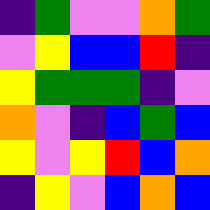[["indigo", "green", "violet", "violet", "orange", "green"], ["violet", "yellow", "blue", "blue", "red", "indigo"], ["yellow", "green", "green", "green", "indigo", "violet"], ["orange", "violet", "indigo", "blue", "green", "blue"], ["yellow", "violet", "yellow", "red", "blue", "orange"], ["indigo", "yellow", "violet", "blue", "orange", "blue"]]